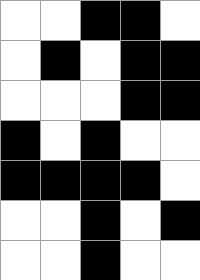[["white", "white", "black", "black", "white"], ["white", "black", "white", "black", "black"], ["white", "white", "white", "black", "black"], ["black", "white", "black", "white", "white"], ["black", "black", "black", "black", "white"], ["white", "white", "black", "white", "black"], ["white", "white", "black", "white", "white"]]